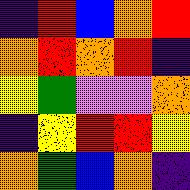[["indigo", "red", "blue", "orange", "red"], ["orange", "red", "orange", "red", "indigo"], ["yellow", "green", "violet", "violet", "orange"], ["indigo", "yellow", "red", "red", "yellow"], ["orange", "green", "blue", "orange", "indigo"]]